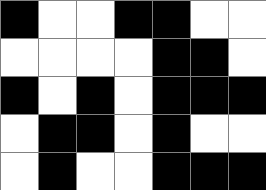[["black", "white", "white", "black", "black", "white", "white"], ["white", "white", "white", "white", "black", "black", "white"], ["black", "white", "black", "white", "black", "black", "black"], ["white", "black", "black", "white", "black", "white", "white"], ["white", "black", "white", "white", "black", "black", "black"]]